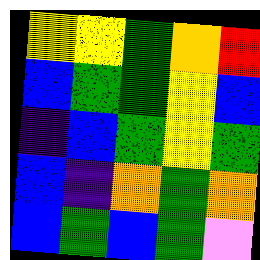[["yellow", "yellow", "green", "orange", "red"], ["blue", "green", "green", "yellow", "blue"], ["indigo", "blue", "green", "yellow", "green"], ["blue", "indigo", "orange", "green", "orange"], ["blue", "green", "blue", "green", "violet"]]